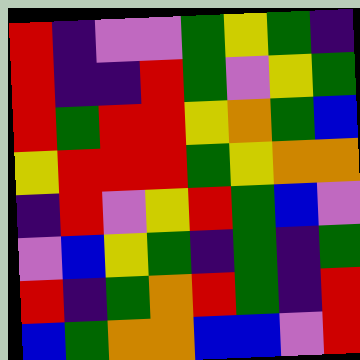[["red", "indigo", "violet", "violet", "green", "yellow", "green", "indigo"], ["red", "indigo", "indigo", "red", "green", "violet", "yellow", "green"], ["red", "green", "red", "red", "yellow", "orange", "green", "blue"], ["yellow", "red", "red", "red", "green", "yellow", "orange", "orange"], ["indigo", "red", "violet", "yellow", "red", "green", "blue", "violet"], ["violet", "blue", "yellow", "green", "indigo", "green", "indigo", "green"], ["red", "indigo", "green", "orange", "red", "green", "indigo", "red"], ["blue", "green", "orange", "orange", "blue", "blue", "violet", "red"]]